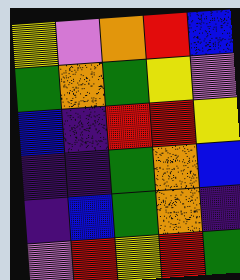[["yellow", "violet", "orange", "red", "blue"], ["green", "orange", "green", "yellow", "violet"], ["blue", "indigo", "red", "red", "yellow"], ["indigo", "indigo", "green", "orange", "blue"], ["indigo", "blue", "green", "orange", "indigo"], ["violet", "red", "yellow", "red", "green"]]